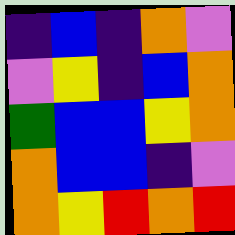[["indigo", "blue", "indigo", "orange", "violet"], ["violet", "yellow", "indigo", "blue", "orange"], ["green", "blue", "blue", "yellow", "orange"], ["orange", "blue", "blue", "indigo", "violet"], ["orange", "yellow", "red", "orange", "red"]]